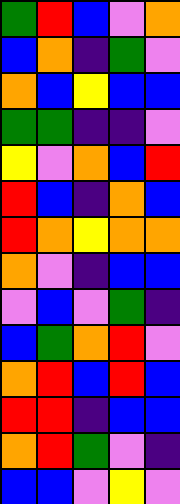[["green", "red", "blue", "violet", "orange"], ["blue", "orange", "indigo", "green", "violet"], ["orange", "blue", "yellow", "blue", "blue"], ["green", "green", "indigo", "indigo", "violet"], ["yellow", "violet", "orange", "blue", "red"], ["red", "blue", "indigo", "orange", "blue"], ["red", "orange", "yellow", "orange", "orange"], ["orange", "violet", "indigo", "blue", "blue"], ["violet", "blue", "violet", "green", "indigo"], ["blue", "green", "orange", "red", "violet"], ["orange", "red", "blue", "red", "blue"], ["red", "red", "indigo", "blue", "blue"], ["orange", "red", "green", "violet", "indigo"], ["blue", "blue", "violet", "yellow", "violet"]]